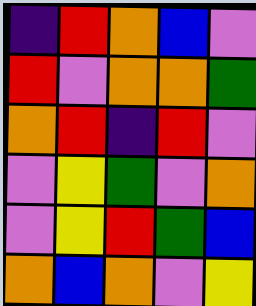[["indigo", "red", "orange", "blue", "violet"], ["red", "violet", "orange", "orange", "green"], ["orange", "red", "indigo", "red", "violet"], ["violet", "yellow", "green", "violet", "orange"], ["violet", "yellow", "red", "green", "blue"], ["orange", "blue", "orange", "violet", "yellow"]]